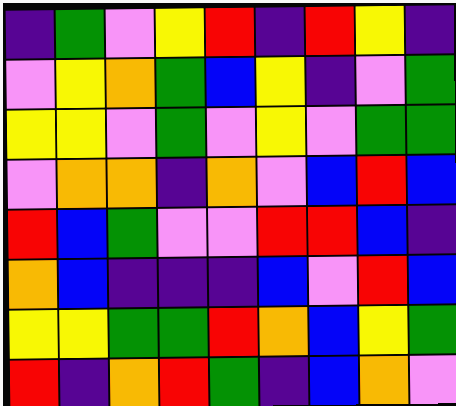[["indigo", "green", "violet", "yellow", "red", "indigo", "red", "yellow", "indigo"], ["violet", "yellow", "orange", "green", "blue", "yellow", "indigo", "violet", "green"], ["yellow", "yellow", "violet", "green", "violet", "yellow", "violet", "green", "green"], ["violet", "orange", "orange", "indigo", "orange", "violet", "blue", "red", "blue"], ["red", "blue", "green", "violet", "violet", "red", "red", "blue", "indigo"], ["orange", "blue", "indigo", "indigo", "indigo", "blue", "violet", "red", "blue"], ["yellow", "yellow", "green", "green", "red", "orange", "blue", "yellow", "green"], ["red", "indigo", "orange", "red", "green", "indigo", "blue", "orange", "violet"]]